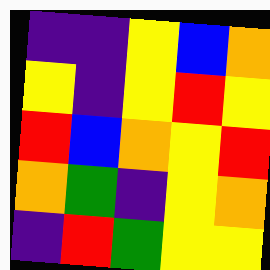[["indigo", "indigo", "yellow", "blue", "orange"], ["yellow", "indigo", "yellow", "red", "yellow"], ["red", "blue", "orange", "yellow", "red"], ["orange", "green", "indigo", "yellow", "orange"], ["indigo", "red", "green", "yellow", "yellow"]]